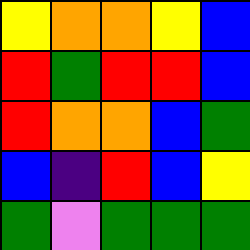[["yellow", "orange", "orange", "yellow", "blue"], ["red", "green", "red", "red", "blue"], ["red", "orange", "orange", "blue", "green"], ["blue", "indigo", "red", "blue", "yellow"], ["green", "violet", "green", "green", "green"]]